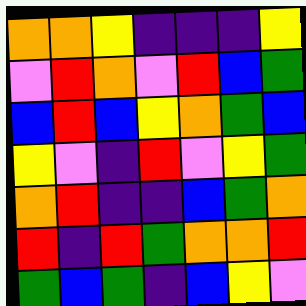[["orange", "orange", "yellow", "indigo", "indigo", "indigo", "yellow"], ["violet", "red", "orange", "violet", "red", "blue", "green"], ["blue", "red", "blue", "yellow", "orange", "green", "blue"], ["yellow", "violet", "indigo", "red", "violet", "yellow", "green"], ["orange", "red", "indigo", "indigo", "blue", "green", "orange"], ["red", "indigo", "red", "green", "orange", "orange", "red"], ["green", "blue", "green", "indigo", "blue", "yellow", "violet"]]